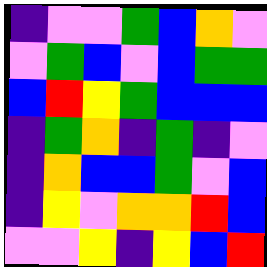[["indigo", "violet", "violet", "green", "blue", "orange", "violet"], ["violet", "green", "blue", "violet", "blue", "green", "green"], ["blue", "red", "yellow", "green", "blue", "blue", "blue"], ["indigo", "green", "orange", "indigo", "green", "indigo", "violet"], ["indigo", "orange", "blue", "blue", "green", "violet", "blue"], ["indigo", "yellow", "violet", "orange", "orange", "red", "blue"], ["violet", "violet", "yellow", "indigo", "yellow", "blue", "red"]]